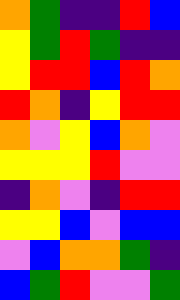[["orange", "green", "indigo", "indigo", "red", "blue"], ["yellow", "green", "red", "green", "indigo", "indigo"], ["yellow", "red", "red", "blue", "red", "orange"], ["red", "orange", "indigo", "yellow", "red", "red"], ["orange", "violet", "yellow", "blue", "orange", "violet"], ["yellow", "yellow", "yellow", "red", "violet", "violet"], ["indigo", "orange", "violet", "indigo", "red", "red"], ["yellow", "yellow", "blue", "violet", "blue", "blue"], ["violet", "blue", "orange", "orange", "green", "indigo"], ["blue", "green", "red", "violet", "violet", "green"]]